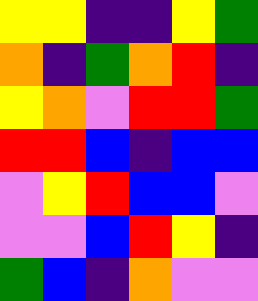[["yellow", "yellow", "indigo", "indigo", "yellow", "green"], ["orange", "indigo", "green", "orange", "red", "indigo"], ["yellow", "orange", "violet", "red", "red", "green"], ["red", "red", "blue", "indigo", "blue", "blue"], ["violet", "yellow", "red", "blue", "blue", "violet"], ["violet", "violet", "blue", "red", "yellow", "indigo"], ["green", "blue", "indigo", "orange", "violet", "violet"]]